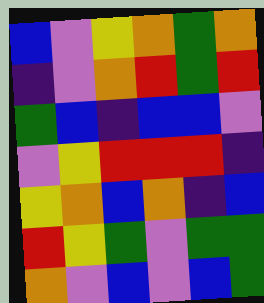[["blue", "violet", "yellow", "orange", "green", "orange"], ["indigo", "violet", "orange", "red", "green", "red"], ["green", "blue", "indigo", "blue", "blue", "violet"], ["violet", "yellow", "red", "red", "red", "indigo"], ["yellow", "orange", "blue", "orange", "indigo", "blue"], ["red", "yellow", "green", "violet", "green", "green"], ["orange", "violet", "blue", "violet", "blue", "green"]]